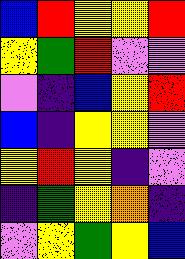[["blue", "red", "yellow", "yellow", "red"], ["yellow", "green", "red", "violet", "violet"], ["violet", "indigo", "blue", "yellow", "red"], ["blue", "indigo", "yellow", "yellow", "violet"], ["yellow", "red", "yellow", "indigo", "violet"], ["indigo", "green", "yellow", "orange", "indigo"], ["violet", "yellow", "green", "yellow", "blue"]]